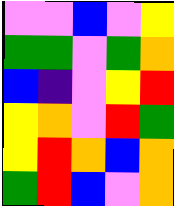[["violet", "violet", "blue", "violet", "yellow"], ["green", "green", "violet", "green", "orange"], ["blue", "indigo", "violet", "yellow", "red"], ["yellow", "orange", "violet", "red", "green"], ["yellow", "red", "orange", "blue", "orange"], ["green", "red", "blue", "violet", "orange"]]